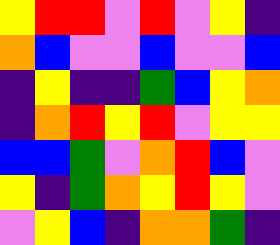[["yellow", "red", "red", "violet", "red", "violet", "yellow", "indigo"], ["orange", "blue", "violet", "violet", "blue", "violet", "violet", "blue"], ["indigo", "yellow", "indigo", "indigo", "green", "blue", "yellow", "orange"], ["indigo", "orange", "red", "yellow", "red", "violet", "yellow", "yellow"], ["blue", "blue", "green", "violet", "orange", "red", "blue", "violet"], ["yellow", "indigo", "green", "orange", "yellow", "red", "yellow", "violet"], ["violet", "yellow", "blue", "indigo", "orange", "orange", "green", "indigo"]]